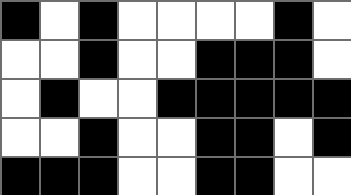[["black", "white", "black", "white", "white", "white", "white", "black", "white"], ["white", "white", "black", "white", "white", "black", "black", "black", "white"], ["white", "black", "white", "white", "black", "black", "black", "black", "black"], ["white", "white", "black", "white", "white", "black", "black", "white", "black"], ["black", "black", "black", "white", "white", "black", "black", "white", "white"]]